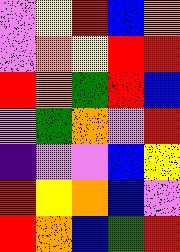[["violet", "yellow", "red", "blue", "orange"], ["violet", "orange", "yellow", "red", "red"], ["red", "orange", "green", "red", "blue"], ["violet", "green", "orange", "violet", "red"], ["indigo", "violet", "violet", "blue", "yellow"], ["red", "yellow", "orange", "blue", "violet"], ["red", "orange", "blue", "green", "red"]]